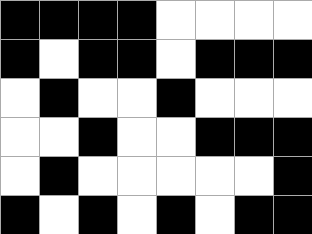[["black", "black", "black", "black", "white", "white", "white", "white"], ["black", "white", "black", "black", "white", "black", "black", "black"], ["white", "black", "white", "white", "black", "white", "white", "white"], ["white", "white", "black", "white", "white", "black", "black", "black"], ["white", "black", "white", "white", "white", "white", "white", "black"], ["black", "white", "black", "white", "black", "white", "black", "black"]]